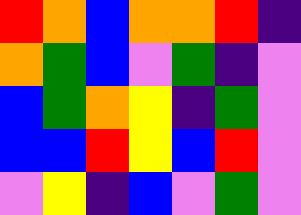[["red", "orange", "blue", "orange", "orange", "red", "indigo"], ["orange", "green", "blue", "violet", "green", "indigo", "violet"], ["blue", "green", "orange", "yellow", "indigo", "green", "violet"], ["blue", "blue", "red", "yellow", "blue", "red", "violet"], ["violet", "yellow", "indigo", "blue", "violet", "green", "violet"]]